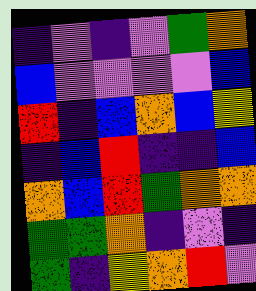[["indigo", "violet", "indigo", "violet", "green", "orange"], ["blue", "violet", "violet", "violet", "violet", "blue"], ["red", "indigo", "blue", "orange", "blue", "yellow"], ["indigo", "blue", "red", "indigo", "indigo", "blue"], ["orange", "blue", "red", "green", "orange", "orange"], ["green", "green", "orange", "indigo", "violet", "indigo"], ["green", "indigo", "yellow", "orange", "red", "violet"]]